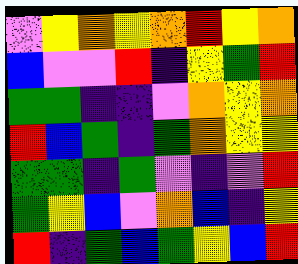[["violet", "yellow", "orange", "yellow", "orange", "red", "yellow", "orange"], ["blue", "violet", "violet", "red", "indigo", "yellow", "green", "red"], ["green", "green", "indigo", "indigo", "violet", "orange", "yellow", "orange"], ["red", "blue", "green", "indigo", "green", "orange", "yellow", "yellow"], ["green", "green", "indigo", "green", "violet", "indigo", "violet", "red"], ["green", "yellow", "blue", "violet", "orange", "blue", "indigo", "yellow"], ["red", "indigo", "green", "blue", "green", "yellow", "blue", "red"]]